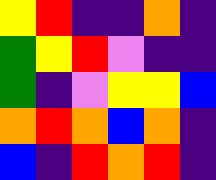[["yellow", "red", "indigo", "indigo", "orange", "indigo"], ["green", "yellow", "red", "violet", "indigo", "indigo"], ["green", "indigo", "violet", "yellow", "yellow", "blue"], ["orange", "red", "orange", "blue", "orange", "indigo"], ["blue", "indigo", "red", "orange", "red", "indigo"]]